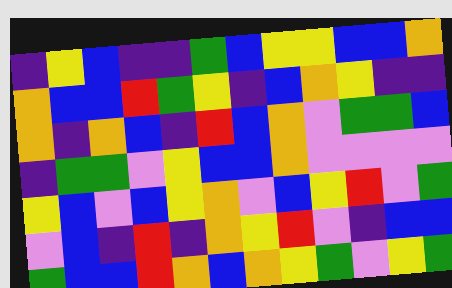[["indigo", "yellow", "blue", "indigo", "indigo", "green", "blue", "yellow", "yellow", "blue", "blue", "orange"], ["orange", "blue", "blue", "red", "green", "yellow", "indigo", "blue", "orange", "yellow", "indigo", "indigo"], ["orange", "indigo", "orange", "blue", "indigo", "red", "blue", "orange", "violet", "green", "green", "blue"], ["indigo", "green", "green", "violet", "yellow", "blue", "blue", "orange", "violet", "violet", "violet", "violet"], ["yellow", "blue", "violet", "blue", "yellow", "orange", "violet", "blue", "yellow", "red", "violet", "green"], ["violet", "blue", "indigo", "red", "indigo", "orange", "yellow", "red", "violet", "indigo", "blue", "blue"], ["green", "blue", "blue", "red", "orange", "blue", "orange", "yellow", "green", "violet", "yellow", "green"]]